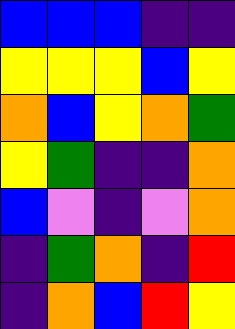[["blue", "blue", "blue", "indigo", "indigo"], ["yellow", "yellow", "yellow", "blue", "yellow"], ["orange", "blue", "yellow", "orange", "green"], ["yellow", "green", "indigo", "indigo", "orange"], ["blue", "violet", "indigo", "violet", "orange"], ["indigo", "green", "orange", "indigo", "red"], ["indigo", "orange", "blue", "red", "yellow"]]